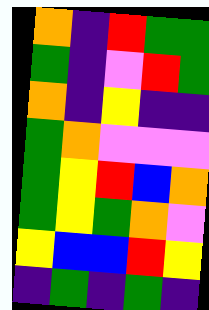[["orange", "indigo", "red", "green", "green"], ["green", "indigo", "violet", "red", "green"], ["orange", "indigo", "yellow", "indigo", "indigo"], ["green", "orange", "violet", "violet", "violet"], ["green", "yellow", "red", "blue", "orange"], ["green", "yellow", "green", "orange", "violet"], ["yellow", "blue", "blue", "red", "yellow"], ["indigo", "green", "indigo", "green", "indigo"]]